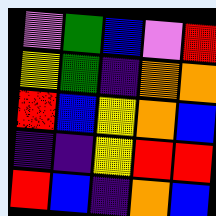[["violet", "green", "blue", "violet", "red"], ["yellow", "green", "indigo", "orange", "orange"], ["red", "blue", "yellow", "orange", "blue"], ["indigo", "indigo", "yellow", "red", "red"], ["red", "blue", "indigo", "orange", "blue"]]